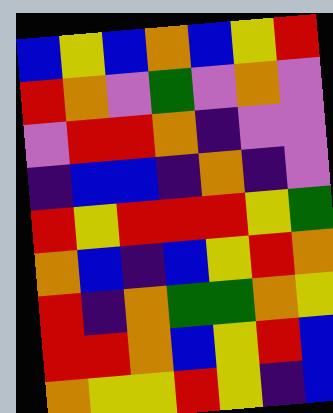[["blue", "yellow", "blue", "orange", "blue", "yellow", "red"], ["red", "orange", "violet", "green", "violet", "orange", "violet"], ["violet", "red", "red", "orange", "indigo", "violet", "violet"], ["indigo", "blue", "blue", "indigo", "orange", "indigo", "violet"], ["red", "yellow", "red", "red", "red", "yellow", "green"], ["orange", "blue", "indigo", "blue", "yellow", "red", "orange"], ["red", "indigo", "orange", "green", "green", "orange", "yellow"], ["red", "red", "orange", "blue", "yellow", "red", "blue"], ["orange", "yellow", "yellow", "red", "yellow", "indigo", "blue"]]